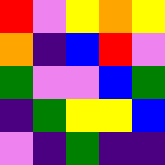[["red", "violet", "yellow", "orange", "yellow"], ["orange", "indigo", "blue", "red", "violet"], ["green", "violet", "violet", "blue", "green"], ["indigo", "green", "yellow", "yellow", "blue"], ["violet", "indigo", "green", "indigo", "indigo"]]